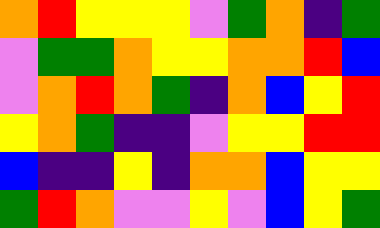[["orange", "red", "yellow", "yellow", "yellow", "violet", "green", "orange", "indigo", "green"], ["violet", "green", "green", "orange", "yellow", "yellow", "orange", "orange", "red", "blue"], ["violet", "orange", "red", "orange", "green", "indigo", "orange", "blue", "yellow", "red"], ["yellow", "orange", "green", "indigo", "indigo", "violet", "yellow", "yellow", "red", "red"], ["blue", "indigo", "indigo", "yellow", "indigo", "orange", "orange", "blue", "yellow", "yellow"], ["green", "red", "orange", "violet", "violet", "yellow", "violet", "blue", "yellow", "green"]]